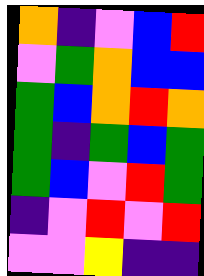[["orange", "indigo", "violet", "blue", "red"], ["violet", "green", "orange", "blue", "blue"], ["green", "blue", "orange", "red", "orange"], ["green", "indigo", "green", "blue", "green"], ["green", "blue", "violet", "red", "green"], ["indigo", "violet", "red", "violet", "red"], ["violet", "violet", "yellow", "indigo", "indigo"]]